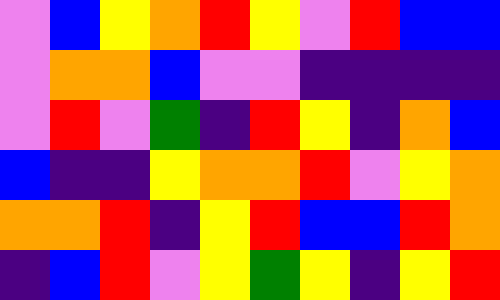[["violet", "blue", "yellow", "orange", "red", "yellow", "violet", "red", "blue", "blue"], ["violet", "orange", "orange", "blue", "violet", "violet", "indigo", "indigo", "indigo", "indigo"], ["violet", "red", "violet", "green", "indigo", "red", "yellow", "indigo", "orange", "blue"], ["blue", "indigo", "indigo", "yellow", "orange", "orange", "red", "violet", "yellow", "orange"], ["orange", "orange", "red", "indigo", "yellow", "red", "blue", "blue", "red", "orange"], ["indigo", "blue", "red", "violet", "yellow", "green", "yellow", "indigo", "yellow", "red"]]